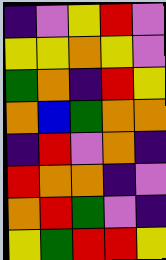[["indigo", "violet", "yellow", "red", "violet"], ["yellow", "yellow", "orange", "yellow", "violet"], ["green", "orange", "indigo", "red", "yellow"], ["orange", "blue", "green", "orange", "orange"], ["indigo", "red", "violet", "orange", "indigo"], ["red", "orange", "orange", "indigo", "violet"], ["orange", "red", "green", "violet", "indigo"], ["yellow", "green", "red", "red", "yellow"]]